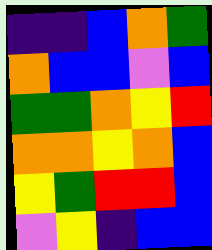[["indigo", "indigo", "blue", "orange", "green"], ["orange", "blue", "blue", "violet", "blue"], ["green", "green", "orange", "yellow", "red"], ["orange", "orange", "yellow", "orange", "blue"], ["yellow", "green", "red", "red", "blue"], ["violet", "yellow", "indigo", "blue", "blue"]]